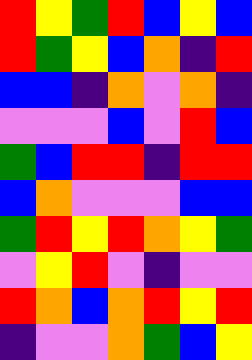[["red", "yellow", "green", "red", "blue", "yellow", "blue"], ["red", "green", "yellow", "blue", "orange", "indigo", "red"], ["blue", "blue", "indigo", "orange", "violet", "orange", "indigo"], ["violet", "violet", "violet", "blue", "violet", "red", "blue"], ["green", "blue", "red", "red", "indigo", "red", "red"], ["blue", "orange", "violet", "violet", "violet", "blue", "blue"], ["green", "red", "yellow", "red", "orange", "yellow", "green"], ["violet", "yellow", "red", "violet", "indigo", "violet", "violet"], ["red", "orange", "blue", "orange", "red", "yellow", "red"], ["indigo", "violet", "violet", "orange", "green", "blue", "yellow"]]